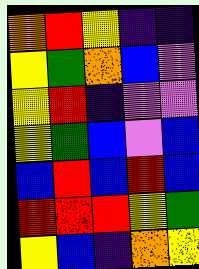[["orange", "red", "yellow", "indigo", "indigo"], ["yellow", "green", "orange", "blue", "violet"], ["yellow", "red", "indigo", "violet", "violet"], ["yellow", "green", "blue", "violet", "blue"], ["blue", "red", "blue", "red", "blue"], ["red", "red", "red", "yellow", "green"], ["yellow", "blue", "indigo", "orange", "yellow"]]